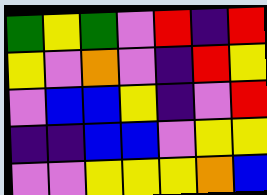[["green", "yellow", "green", "violet", "red", "indigo", "red"], ["yellow", "violet", "orange", "violet", "indigo", "red", "yellow"], ["violet", "blue", "blue", "yellow", "indigo", "violet", "red"], ["indigo", "indigo", "blue", "blue", "violet", "yellow", "yellow"], ["violet", "violet", "yellow", "yellow", "yellow", "orange", "blue"]]